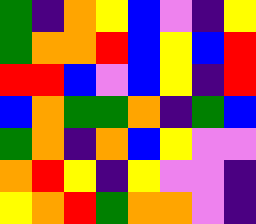[["green", "indigo", "orange", "yellow", "blue", "violet", "indigo", "yellow"], ["green", "orange", "orange", "red", "blue", "yellow", "blue", "red"], ["red", "red", "blue", "violet", "blue", "yellow", "indigo", "red"], ["blue", "orange", "green", "green", "orange", "indigo", "green", "blue"], ["green", "orange", "indigo", "orange", "blue", "yellow", "violet", "violet"], ["orange", "red", "yellow", "indigo", "yellow", "violet", "violet", "indigo"], ["yellow", "orange", "red", "green", "orange", "orange", "violet", "indigo"]]